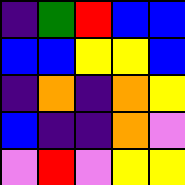[["indigo", "green", "red", "blue", "blue"], ["blue", "blue", "yellow", "yellow", "blue"], ["indigo", "orange", "indigo", "orange", "yellow"], ["blue", "indigo", "indigo", "orange", "violet"], ["violet", "red", "violet", "yellow", "yellow"]]